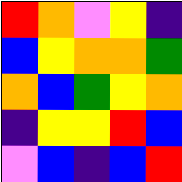[["red", "orange", "violet", "yellow", "indigo"], ["blue", "yellow", "orange", "orange", "green"], ["orange", "blue", "green", "yellow", "orange"], ["indigo", "yellow", "yellow", "red", "blue"], ["violet", "blue", "indigo", "blue", "red"]]